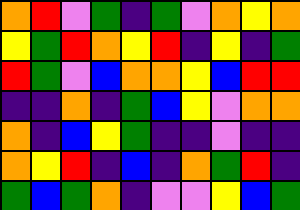[["orange", "red", "violet", "green", "indigo", "green", "violet", "orange", "yellow", "orange"], ["yellow", "green", "red", "orange", "yellow", "red", "indigo", "yellow", "indigo", "green"], ["red", "green", "violet", "blue", "orange", "orange", "yellow", "blue", "red", "red"], ["indigo", "indigo", "orange", "indigo", "green", "blue", "yellow", "violet", "orange", "orange"], ["orange", "indigo", "blue", "yellow", "green", "indigo", "indigo", "violet", "indigo", "indigo"], ["orange", "yellow", "red", "indigo", "blue", "indigo", "orange", "green", "red", "indigo"], ["green", "blue", "green", "orange", "indigo", "violet", "violet", "yellow", "blue", "green"]]